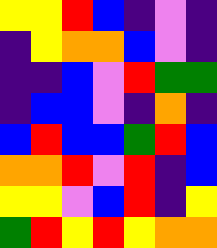[["yellow", "yellow", "red", "blue", "indigo", "violet", "indigo"], ["indigo", "yellow", "orange", "orange", "blue", "violet", "indigo"], ["indigo", "indigo", "blue", "violet", "red", "green", "green"], ["indigo", "blue", "blue", "violet", "indigo", "orange", "indigo"], ["blue", "red", "blue", "blue", "green", "red", "blue"], ["orange", "orange", "red", "violet", "red", "indigo", "blue"], ["yellow", "yellow", "violet", "blue", "red", "indigo", "yellow"], ["green", "red", "yellow", "red", "yellow", "orange", "orange"]]